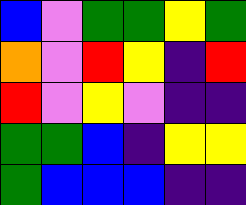[["blue", "violet", "green", "green", "yellow", "green"], ["orange", "violet", "red", "yellow", "indigo", "red"], ["red", "violet", "yellow", "violet", "indigo", "indigo"], ["green", "green", "blue", "indigo", "yellow", "yellow"], ["green", "blue", "blue", "blue", "indigo", "indigo"]]